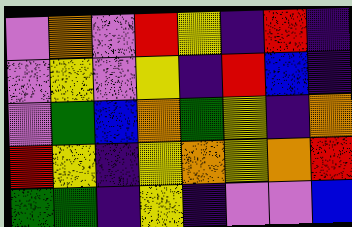[["violet", "orange", "violet", "red", "yellow", "indigo", "red", "indigo"], ["violet", "yellow", "violet", "yellow", "indigo", "red", "blue", "indigo"], ["violet", "green", "blue", "orange", "green", "yellow", "indigo", "orange"], ["red", "yellow", "indigo", "yellow", "orange", "yellow", "orange", "red"], ["green", "green", "indigo", "yellow", "indigo", "violet", "violet", "blue"]]